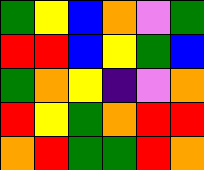[["green", "yellow", "blue", "orange", "violet", "green"], ["red", "red", "blue", "yellow", "green", "blue"], ["green", "orange", "yellow", "indigo", "violet", "orange"], ["red", "yellow", "green", "orange", "red", "red"], ["orange", "red", "green", "green", "red", "orange"]]